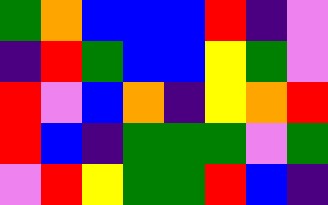[["green", "orange", "blue", "blue", "blue", "red", "indigo", "violet"], ["indigo", "red", "green", "blue", "blue", "yellow", "green", "violet"], ["red", "violet", "blue", "orange", "indigo", "yellow", "orange", "red"], ["red", "blue", "indigo", "green", "green", "green", "violet", "green"], ["violet", "red", "yellow", "green", "green", "red", "blue", "indigo"]]